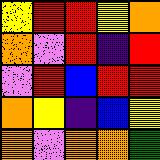[["yellow", "red", "red", "yellow", "orange"], ["orange", "violet", "red", "indigo", "red"], ["violet", "red", "blue", "red", "red"], ["orange", "yellow", "indigo", "blue", "yellow"], ["orange", "violet", "orange", "orange", "green"]]